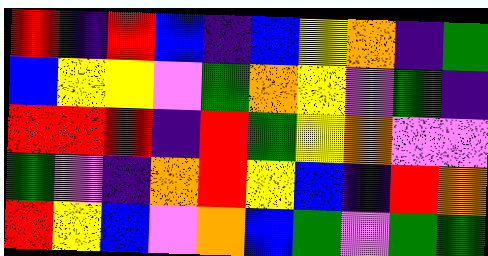[["red", "indigo", "red", "blue", "indigo", "blue", "yellow", "orange", "indigo", "green"], ["blue", "yellow", "yellow", "violet", "green", "orange", "yellow", "violet", "green", "indigo"], ["red", "red", "red", "indigo", "red", "green", "yellow", "orange", "violet", "violet"], ["green", "violet", "indigo", "orange", "red", "yellow", "blue", "indigo", "red", "orange"], ["red", "yellow", "blue", "violet", "orange", "blue", "green", "violet", "green", "green"]]